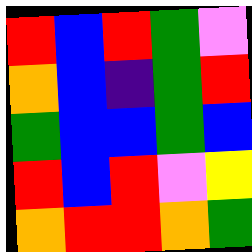[["red", "blue", "red", "green", "violet"], ["orange", "blue", "indigo", "green", "red"], ["green", "blue", "blue", "green", "blue"], ["red", "blue", "red", "violet", "yellow"], ["orange", "red", "red", "orange", "green"]]